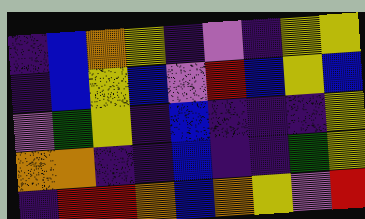[["indigo", "blue", "orange", "yellow", "indigo", "violet", "indigo", "yellow", "yellow"], ["indigo", "blue", "yellow", "blue", "violet", "red", "blue", "yellow", "blue"], ["violet", "green", "yellow", "indigo", "blue", "indigo", "indigo", "indigo", "yellow"], ["orange", "orange", "indigo", "indigo", "blue", "indigo", "indigo", "green", "yellow"], ["indigo", "red", "red", "orange", "blue", "orange", "yellow", "violet", "red"]]